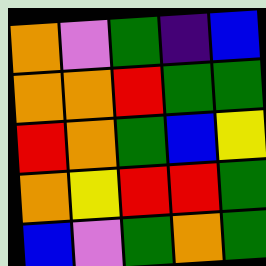[["orange", "violet", "green", "indigo", "blue"], ["orange", "orange", "red", "green", "green"], ["red", "orange", "green", "blue", "yellow"], ["orange", "yellow", "red", "red", "green"], ["blue", "violet", "green", "orange", "green"]]